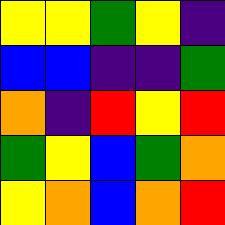[["yellow", "yellow", "green", "yellow", "indigo"], ["blue", "blue", "indigo", "indigo", "green"], ["orange", "indigo", "red", "yellow", "red"], ["green", "yellow", "blue", "green", "orange"], ["yellow", "orange", "blue", "orange", "red"]]